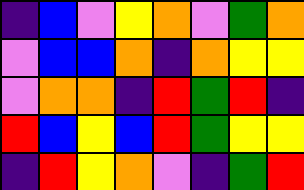[["indigo", "blue", "violet", "yellow", "orange", "violet", "green", "orange"], ["violet", "blue", "blue", "orange", "indigo", "orange", "yellow", "yellow"], ["violet", "orange", "orange", "indigo", "red", "green", "red", "indigo"], ["red", "blue", "yellow", "blue", "red", "green", "yellow", "yellow"], ["indigo", "red", "yellow", "orange", "violet", "indigo", "green", "red"]]